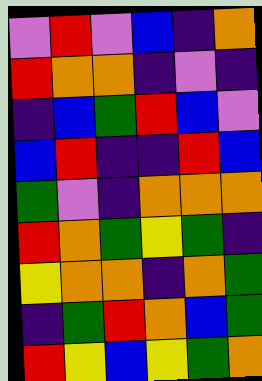[["violet", "red", "violet", "blue", "indigo", "orange"], ["red", "orange", "orange", "indigo", "violet", "indigo"], ["indigo", "blue", "green", "red", "blue", "violet"], ["blue", "red", "indigo", "indigo", "red", "blue"], ["green", "violet", "indigo", "orange", "orange", "orange"], ["red", "orange", "green", "yellow", "green", "indigo"], ["yellow", "orange", "orange", "indigo", "orange", "green"], ["indigo", "green", "red", "orange", "blue", "green"], ["red", "yellow", "blue", "yellow", "green", "orange"]]